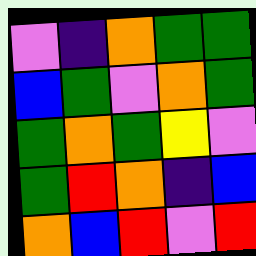[["violet", "indigo", "orange", "green", "green"], ["blue", "green", "violet", "orange", "green"], ["green", "orange", "green", "yellow", "violet"], ["green", "red", "orange", "indigo", "blue"], ["orange", "blue", "red", "violet", "red"]]